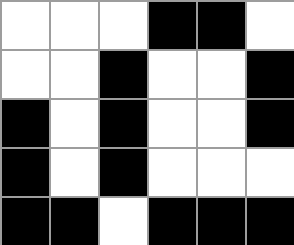[["white", "white", "white", "black", "black", "white"], ["white", "white", "black", "white", "white", "black"], ["black", "white", "black", "white", "white", "black"], ["black", "white", "black", "white", "white", "white"], ["black", "black", "white", "black", "black", "black"]]